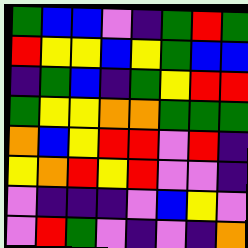[["green", "blue", "blue", "violet", "indigo", "green", "red", "green"], ["red", "yellow", "yellow", "blue", "yellow", "green", "blue", "blue"], ["indigo", "green", "blue", "indigo", "green", "yellow", "red", "red"], ["green", "yellow", "yellow", "orange", "orange", "green", "green", "green"], ["orange", "blue", "yellow", "red", "red", "violet", "red", "indigo"], ["yellow", "orange", "red", "yellow", "red", "violet", "violet", "indigo"], ["violet", "indigo", "indigo", "indigo", "violet", "blue", "yellow", "violet"], ["violet", "red", "green", "violet", "indigo", "violet", "indigo", "orange"]]